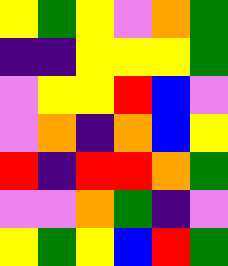[["yellow", "green", "yellow", "violet", "orange", "green"], ["indigo", "indigo", "yellow", "yellow", "yellow", "green"], ["violet", "yellow", "yellow", "red", "blue", "violet"], ["violet", "orange", "indigo", "orange", "blue", "yellow"], ["red", "indigo", "red", "red", "orange", "green"], ["violet", "violet", "orange", "green", "indigo", "violet"], ["yellow", "green", "yellow", "blue", "red", "green"]]